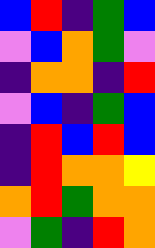[["blue", "red", "indigo", "green", "blue"], ["violet", "blue", "orange", "green", "violet"], ["indigo", "orange", "orange", "indigo", "red"], ["violet", "blue", "indigo", "green", "blue"], ["indigo", "red", "blue", "red", "blue"], ["indigo", "red", "orange", "orange", "yellow"], ["orange", "red", "green", "orange", "orange"], ["violet", "green", "indigo", "red", "orange"]]